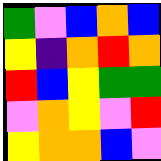[["green", "violet", "blue", "orange", "blue"], ["yellow", "indigo", "orange", "red", "orange"], ["red", "blue", "yellow", "green", "green"], ["violet", "orange", "yellow", "violet", "red"], ["yellow", "orange", "orange", "blue", "violet"]]